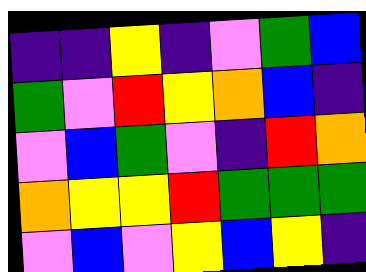[["indigo", "indigo", "yellow", "indigo", "violet", "green", "blue"], ["green", "violet", "red", "yellow", "orange", "blue", "indigo"], ["violet", "blue", "green", "violet", "indigo", "red", "orange"], ["orange", "yellow", "yellow", "red", "green", "green", "green"], ["violet", "blue", "violet", "yellow", "blue", "yellow", "indigo"]]